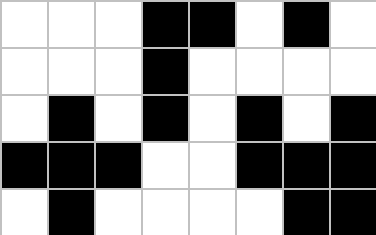[["white", "white", "white", "black", "black", "white", "black", "white"], ["white", "white", "white", "black", "white", "white", "white", "white"], ["white", "black", "white", "black", "white", "black", "white", "black"], ["black", "black", "black", "white", "white", "black", "black", "black"], ["white", "black", "white", "white", "white", "white", "black", "black"]]